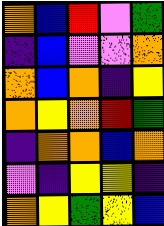[["orange", "blue", "red", "violet", "green"], ["indigo", "blue", "violet", "violet", "orange"], ["orange", "blue", "orange", "indigo", "yellow"], ["orange", "yellow", "orange", "red", "green"], ["indigo", "orange", "orange", "blue", "orange"], ["violet", "indigo", "yellow", "yellow", "indigo"], ["orange", "yellow", "green", "yellow", "blue"]]